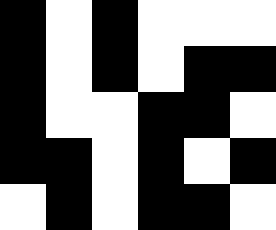[["black", "white", "black", "white", "white", "white"], ["black", "white", "black", "white", "black", "black"], ["black", "white", "white", "black", "black", "white"], ["black", "black", "white", "black", "white", "black"], ["white", "black", "white", "black", "black", "white"]]